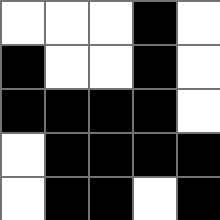[["white", "white", "white", "black", "white"], ["black", "white", "white", "black", "white"], ["black", "black", "black", "black", "white"], ["white", "black", "black", "black", "black"], ["white", "black", "black", "white", "black"]]